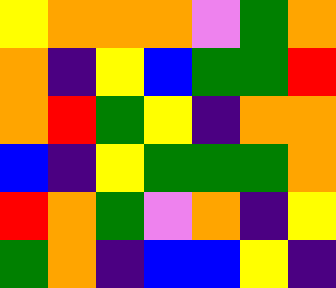[["yellow", "orange", "orange", "orange", "violet", "green", "orange"], ["orange", "indigo", "yellow", "blue", "green", "green", "red"], ["orange", "red", "green", "yellow", "indigo", "orange", "orange"], ["blue", "indigo", "yellow", "green", "green", "green", "orange"], ["red", "orange", "green", "violet", "orange", "indigo", "yellow"], ["green", "orange", "indigo", "blue", "blue", "yellow", "indigo"]]